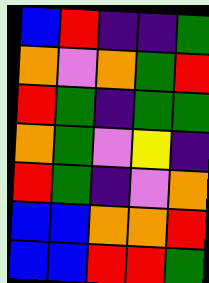[["blue", "red", "indigo", "indigo", "green"], ["orange", "violet", "orange", "green", "red"], ["red", "green", "indigo", "green", "green"], ["orange", "green", "violet", "yellow", "indigo"], ["red", "green", "indigo", "violet", "orange"], ["blue", "blue", "orange", "orange", "red"], ["blue", "blue", "red", "red", "green"]]